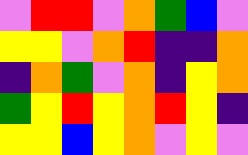[["violet", "red", "red", "violet", "orange", "green", "blue", "violet"], ["yellow", "yellow", "violet", "orange", "red", "indigo", "indigo", "orange"], ["indigo", "orange", "green", "violet", "orange", "indigo", "yellow", "orange"], ["green", "yellow", "red", "yellow", "orange", "red", "yellow", "indigo"], ["yellow", "yellow", "blue", "yellow", "orange", "violet", "yellow", "violet"]]